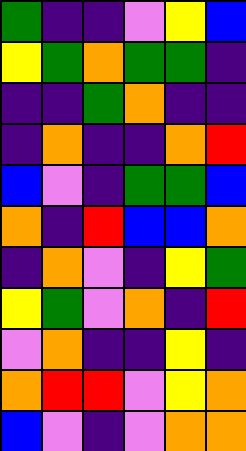[["green", "indigo", "indigo", "violet", "yellow", "blue"], ["yellow", "green", "orange", "green", "green", "indigo"], ["indigo", "indigo", "green", "orange", "indigo", "indigo"], ["indigo", "orange", "indigo", "indigo", "orange", "red"], ["blue", "violet", "indigo", "green", "green", "blue"], ["orange", "indigo", "red", "blue", "blue", "orange"], ["indigo", "orange", "violet", "indigo", "yellow", "green"], ["yellow", "green", "violet", "orange", "indigo", "red"], ["violet", "orange", "indigo", "indigo", "yellow", "indigo"], ["orange", "red", "red", "violet", "yellow", "orange"], ["blue", "violet", "indigo", "violet", "orange", "orange"]]